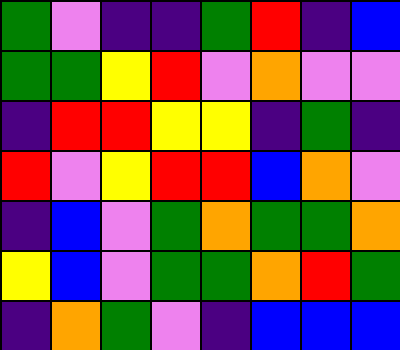[["green", "violet", "indigo", "indigo", "green", "red", "indigo", "blue"], ["green", "green", "yellow", "red", "violet", "orange", "violet", "violet"], ["indigo", "red", "red", "yellow", "yellow", "indigo", "green", "indigo"], ["red", "violet", "yellow", "red", "red", "blue", "orange", "violet"], ["indigo", "blue", "violet", "green", "orange", "green", "green", "orange"], ["yellow", "blue", "violet", "green", "green", "orange", "red", "green"], ["indigo", "orange", "green", "violet", "indigo", "blue", "blue", "blue"]]